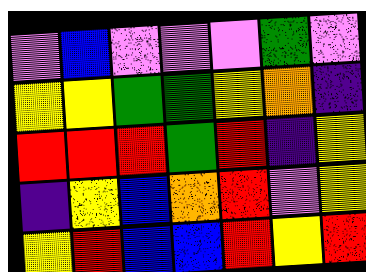[["violet", "blue", "violet", "violet", "violet", "green", "violet"], ["yellow", "yellow", "green", "green", "yellow", "orange", "indigo"], ["red", "red", "red", "green", "red", "indigo", "yellow"], ["indigo", "yellow", "blue", "orange", "red", "violet", "yellow"], ["yellow", "red", "blue", "blue", "red", "yellow", "red"]]